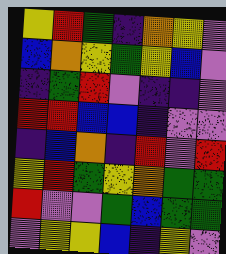[["yellow", "red", "green", "indigo", "orange", "yellow", "violet"], ["blue", "orange", "yellow", "green", "yellow", "blue", "violet"], ["indigo", "green", "red", "violet", "indigo", "indigo", "violet"], ["red", "red", "blue", "blue", "indigo", "violet", "violet"], ["indigo", "blue", "orange", "indigo", "red", "violet", "red"], ["yellow", "red", "green", "yellow", "orange", "green", "green"], ["red", "violet", "violet", "green", "blue", "green", "green"], ["violet", "yellow", "yellow", "blue", "indigo", "yellow", "violet"]]